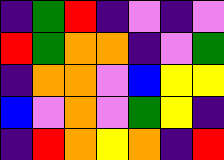[["indigo", "green", "red", "indigo", "violet", "indigo", "violet"], ["red", "green", "orange", "orange", "indigo", "violet", "green"], ["indigo", "orange", "orange", "violet", "blue", "yellow", "yellow"], ["blue", "violet", "orange", "violet", "green", "yellow", "indigo"], ["indigo", "red", "orange", "yellow", "orange", "indigo", "red"]]